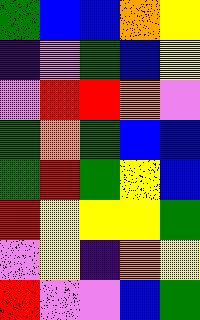[["green", "blue", "blue", "orange", "yellow"], ["indigo", "violet", "green", "blue", "yellow"], ["violet", "red", "red", "orange", "violet"], ["green", "orange", "green", "blue", "blue"], ["green", "red", "green", "yellow", "blue"], ["red", "yellow", "yellow", "yellow", "green"], ["violet", "yellow", "indigo", "orange", "yellow"], ["red", "violet", "violet", "blue", "green"]]